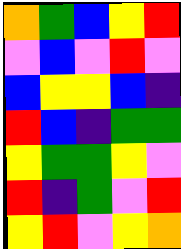[["orange", "green", "blue", "yellow", "red"], ["violet", "blue", "violet", "red", "violet"], ["blue", "yellow", "yellow", "blue", "indigo"], ["red", "blue", "indigo", "green", "green"], ["yellow", "green", "green", "yellow", "violet"], ["red", "indigo", "green", "violet", "red"], ["yellow", "red", "violet", "yellow", "orange"]]